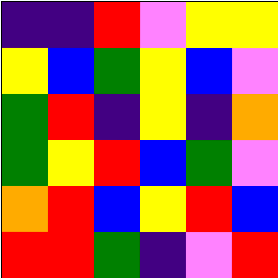[["indigo", "indigo", "red", "violet", "yellow", "yellow"], ["yellow", "blue", "green", "yellow", "blue", "violet"], ["green", "red", "indigo", "yellow", "indigo", "orange"], ["green", "yellow", "red", "blue", "green", "violet"], ["orange", "red", "blue", "yellow", "red", "blue"], ["red", "red", "green", "indigo", "violet", "red"]]